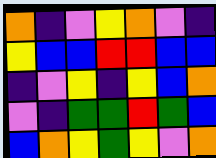[["orange", "indigo", "violet", "yellow", "orange", "violet", "indigo"], ["yellow", "blue", "blue", "red", "red", "blue", "blue"], ["indigo", "violet", "yellow", "indigo", "yellow", "blue", "orange"], ["violet", "indigo", "green", "green", "red", "green", "blue"], ["blue", "orange", "yellow", "green", "yellow", "violet", "orange"]]